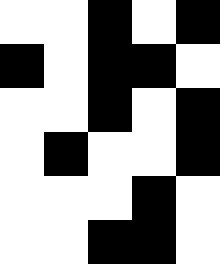[["white", "white", "black", "white", "black"], ["black", "white", "black", "black", "white"], ["white", "white", "black", "white", "black"], ["white", "black", "white", "white", "black"], ["white", "white", "white", "black", "white"], ["white", "white", "black", "black", "white"]]